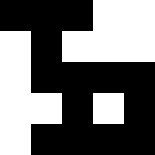[["black", "black", "black", "white", "white"], ["white", "black", "white", "white", "white"], ["white", "black", "black", "black", "black"], ["white", "white", "black", "white", "black"], ["white", "black", "black", "black", "black"]]